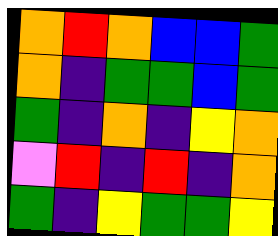[["orange", "red", "orange", "blue", "blue", "green"], ["orange", "indigo", "green", "green", "blue", "green"], ["green", "indigo", "orange", "indigo", "yellow", "orange"], ["violet", "red", "indigo", "red", "indigo", "orange"], ["green", "indigo", "yellow", "green", "green", "yellow"]]